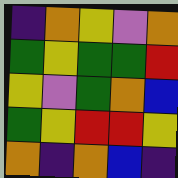[["indigo", "orange", "yellow", "violet", "orange"], ["green", "yellow", "green", "green", "red"], ["yellow", "violet", "green", "orange", "blue"], ["green", "yellow", "red", "red", "yellow"], ["orange", "indigo", "orange", "blue", "indigo"]]